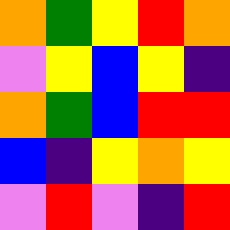[["orange", "green", "yellow", "red", "orange"], ["violet", "yellow", "blue", "yellow", "indigo"], ["orange", "green", "blue", "red", "red"], ["blue", "indigo", "yellow", "orange", "yellow"], ["violet", "red", "violet", "indigo", "red"]]